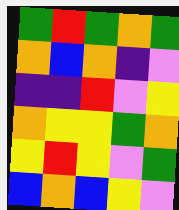[["green", "red", "green", "orange", "green"], ["orange", "blue", "orange", "indigo", "violet"], ["indigo", "indigo", "red", "violet", "yellow"], ["orange", "yellow", "yellow", "green", "orange"], ["yellow", "red", "yellow", "violet", "green"], ["blue", "orange", "blue", "yellow", "violet"]]